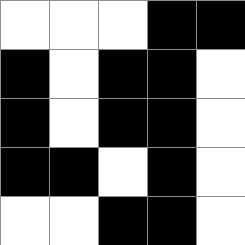[["white", "white", "white", "black", "black"], ["black", "white", "black", "black", "white"], ["black", "white", "black", "black", "white"], ["black", "black", "white", "black", "white"], ["white", "white", "black", "black", "white"]]